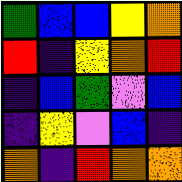[["green", "blue", "blue", "yellow", "orange"], ["red", "indigo", "yellow", "orange", "red"], ["indigo", "blue", "green", "violet", "blue"], ["indigo", "yellow", "violet", "blue", "indigo"], ["orange", "indigo", "red", "orange", "orange"]]